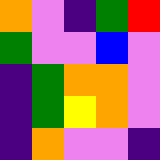[["orange", "violet", "indigo", "green", "red"], ["green", "violet", "violet", "blue", "violet"], ["indigo", "green", "orange", "orange", "violet"], ["indigo", "green", "yellow", "orange", "violet"], ["indigo", "orange", "violet", "violet", "indigo"]]